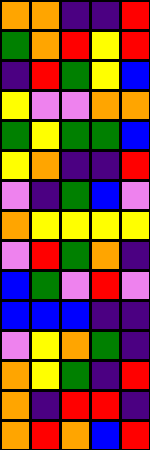[["orange", "orange", "indigo", "indigo", "red"], ["green", "orange", "red", "yellow", "red"], ["indigo", "red", "green", "yellow", "blue"], ["yellow", "violet", "violet", "orange", "orange"], ["green", "yellow", "green", "green", "blue"], ["yellow", "orange", "indigo", "indigo", "red"], ["violet", "indigo", "green", "blue", "violet"], ["orange", "yellow", "yellow", "yellow", "yellow"], ["violet", "red", "green", "orange", "indigo"], ["blue", "green", "violet", "red", "violet"], ["blue", "blue", "blue", "indigo", "indigo"], ["violet", "yellow", "orange", "green", "indigo"], ["orange", "yellow", "green", "indigo", "red"], ["orange", "indigo", "red", "red", "indigo"], ["orange", "red", "orange", "blue", "red"]]